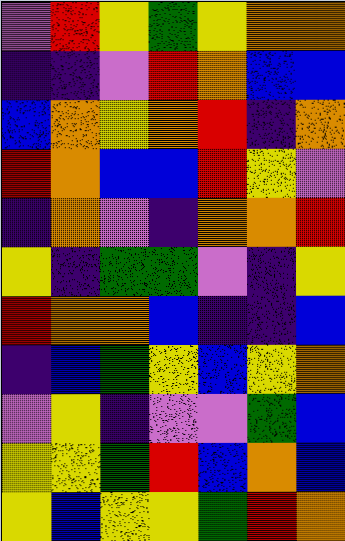[["violet", "red", "yellow", "green", "yellow", "orange", "orange"], ["indigo", "indigo", "violet", "red", "orange", "blue", "blue"], ["blue", "orange", "yellow", "orange", "red", "indigo", "orange"], ["red", "orange", "blue", "blue", "red", "yellow", "violet"], ["indigo", "orange", "violet", "indigo", "orange", "orange", "red"], ["yellow", "indigo", "green", "green", "violet", "indigo", "yellow"], ["red", "orange", "orange", "blue", "indigo", "indigo", "blue"], ["indigo", "blue", "green", "yellow", "blue", "yellow", "orange"], ["violet", "yellow", "indigo", "violet", "violet", "green", "blue"], ["yellow", "yellow", "green", "red", "blue", "orange", "blue"], ["yellow", "blue", "yellow", "yellow", "green", "red", "orange"]]